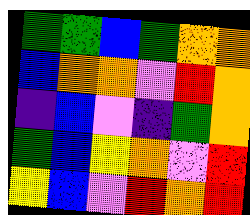[["green", "green", "blue", "green", "orange", "orange"], ["blue", "orange", "orange", "violet", "red", "orange"], ["indigo", "blue", "violet", "indigo", "green", "orange"], ["green", "blue", "yellow", "orange", "violet", "red"], ["yellow", "blue", "violet", "red", "orange", "red"]]